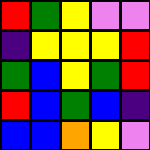[["red", "green", "yellow", "violet", "violet"], ["indigo", "yellow", "yellow", "yellow", "red"], ["green", "blue", "yellow", "green", "red"], ["red", "blue", "green", "blue", "indigo"], ["blue", "blue", "orange", "yellow", "violet"]]